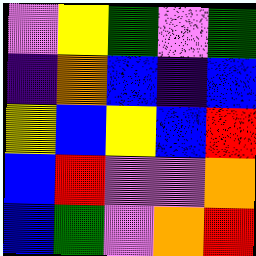[["violet", "yellow", "green", "violet", "green"], ["indigo", "orange", "blue", "indigo", "blue"], ["yellow", "blue", "yellow", "blue", "red"], ["blue", "red", "violet", "violet", "orange"], ["blue", "green", "violet", "orange", "red"]]